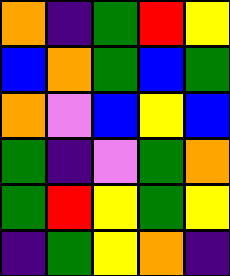[["orange", "indigo", "green", "red", "yellow"], ["blue", "orange", "green", "blue", "green"], ["orange", "violet", "blue", "yellow", "blue"], ["green", "indigo", "violet", "green", "orange"], ["green", "red", "yellow", "green", "yellow"], ["indigo", "green", "yellow", "orange", "indigo"]]